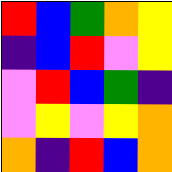[["red", "blue", "green", "orange", "yellow"], ["indigo", "blue", "red", "violet", "yellow"], ["violet", "red", "blue", "green", "indigo"], ["violet", "yellow", "violet", "yellow", "orange"], ["orange", "indigo", "red", "blue", "orange"]]